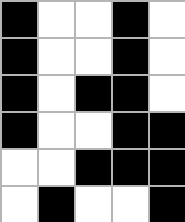[["black", "white", "white", "black", "white"], ["black", "white", "white", "black", "white"], ["black", "white", "black", "black", "white"], ["black", "white", "white", "black", "black"], ["white", "white", "black", "black", "black"], ["white", "black", "white", "white", "black"]]